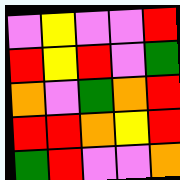[["violet", "yellow", "violet", "violet", "red"], ["red", "yellow", "red", "violet", "green"], ["orange", "violet", "green", "orange", "red"], ["red", "red", "orange", "yellow", "red"], ["green", "red", "violet", "violet", "orange"]]